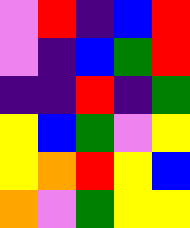[["violet", "red", "indigo", "blue", "red"], ["violet", "indigo", "blue", "green", "red"], ["indigo", "indigo", "red", "indigo", "green"], ["yellow", "blue", "green", "violet", "yellow"], ["yellow", "orange", "red", "yellow", "blue"], ["orange", "violet", "green", "yellow", "yellow"]]